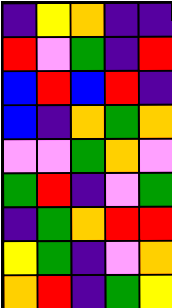[["indigo", "yellow", "orange", "indigo", "indigo"], ["red", "violet", "green", "indigo", "red"], ["blue", "red", "blue", "red", "indigo"], ["blue", "indigo", "orange", "green", "orange"], ["violet", "violet", "green", "orange", "violet"], ["green", "red", "indigo", "violet", "green"], ["indigo", "green", "orange", "red", "red"], ["yellow", "green", "indigo", "violet", "orange"], ["orange", "red", "indigo", "green", "yellow"]]